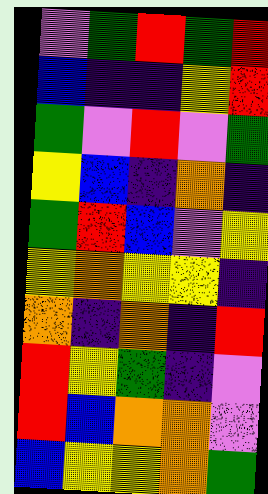[["violet", "green", "red", "green", "red"], ["blue", "indigo", "indigo", "yellow", "red"], ["green", "violet", "red", "violet", "green"], ["yellow", "blue", "indigo", "orange", "indigo"], ["green", "red", "blue", "violet", "yellow"], ["yellow", "orange", "yellow", "yellow", "indigo"], ["orange", "indigo", "orange", "indigo", "red"], ["red", "yellow", "green", "indigo", "violet"], ["red", "blue", "orange", "orange", "violet"], ["blue", "yellow", "yellow", "orange", "green"]]